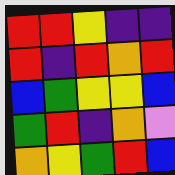[["red", "red", "yellow", "indigo", "indigo"], ["red", "indigo", "red", "orange", "red"], ["blue", "green", "yellow", "yellow", "blue"], ["green", "red", "indigo", "orange", "violet"], ["orange", "yellow", "green", "red", "blue"]]